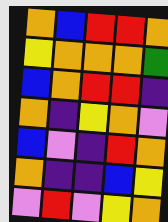[["orange", "blue", "red", "red", "orange"], ["yellow", "orange", "orange", "orange", "green"], ["blue", "orange", "red", "red", "indigo"], ["orange", "indigo", "yellow", "orange", "violet"], ["blue", "violet", "indigo", "red", "orange"], ["orange", "indigo", "indigo", "blue", "yellow"], ["violet", "red", "violet", "yellow", "orange"]]